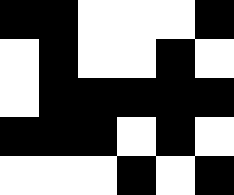[["black", "black", "white", "white", "white", "black"], ["white", "black", "white", "white", "black", "white"], ["white", "black", "black", "black", "black", "black"], ["black", "black", "black", "white", "black", "white"], ["white", "white", "white", "black", "white", "black"]]